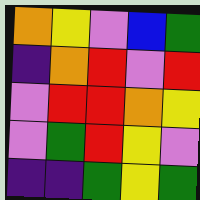[["orange", "yellow", "violet", "blue", "green"], ["indigo", "orange", "red", "violet", "red"], ["violet", "red", "red", "orange", "yellow"], ["violet", "green", "red", "yellow", "violet"], ["indigo", "indigo", "green", "yellow", "green"]]